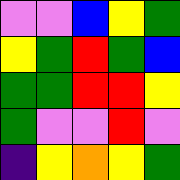[["violet", "violet", "blue", "yellow", "green"], ["yellow", "green", "red", "green", "blue"], ["green", "green", "red", "red", "yellow"], ["green", "violet", "violet", "red", "violet"], ["indigo", "yellow", "orange", "yellow", "green"]]